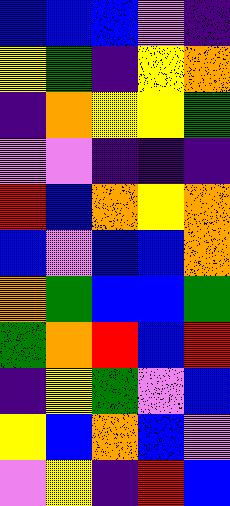[["blue", "blue", "blue", "violet", "indigo"], ["yellow", "green", "indigo", "yellow", "orange"], ["indigo", "orange", "yellow", "yellow", "green"], ["violet", "violet", "indigo", "indigo", "indigo"], ["red", "blue", "orange", "yellow", "orange"], ["blue", "violet", "blue", "blue", "orange"], ["orange", "green", "blue", "blue", "green"], ["green", "orange", "red", "blue", "red"], ["indigo", "yellow", "green", "violet", "blue"], ["yellow", "blue", "orange", "blue", "violet"], ["violet", "yellow", "indigo", "red", "blue"]]